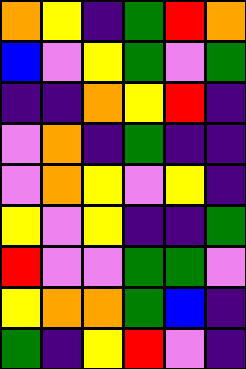[["orange", "yellow", "indigo", "green", "red", "orange"], ["blue", "violet", "yellow", "green", "violet", "green"], ["indigo", "indigo", "orange", "yellow", "red", "indigo"], ["violet", "orange", "indigo", "green", "indigo", "indigo"], ["violet", "orange", "yellow", "violet", "yellow", "indigo"], ["yellow", "violet", "yellow", "indigo", "indigo", "green"], ["red", "violet", "violet", "green", "green", "violet"], ["yellow", "orange", "orange", "green", "blue", "indigo"], ["green", "indigo", "yellow", "red", "violet", "indigo"]]